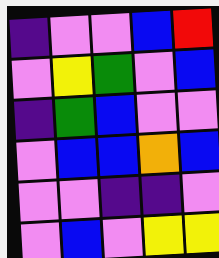[["indigo", "violet", "violet", "blue", "red"], ["violet", "yellow", "green", "violet", "blue"], ["indigo", "green", "blue", "violet", "violet"], ["violet", "blue", "blue", "orange", "blue"], ["violet", "violet", "indigo", "indigo", "violet"], ["violet", "blue", "violet", "yellow", "yellow"]]